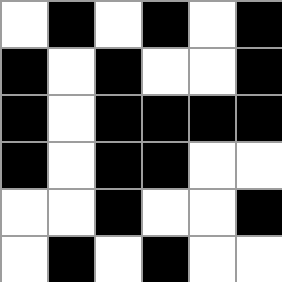[["white", "black", "white", "black", "white", "black"], ["black", "white", "black", "white", "white", "black"], ["black", "white", "black", "black", "black", "black"], ["black", "white", "black", "black", "white", "white"], ["white", "white", "black", "white", "white", "black"], ["white", "black", "white", "black", "white", "white"]]